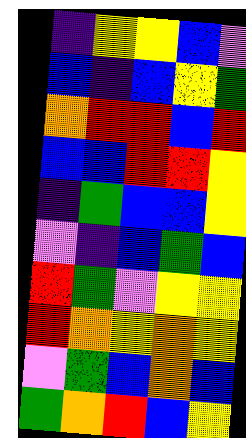[["indigo", "yellow", "yellow", "blue", "violet"], ["blue", "indigo", "blue", "yellow", "green"], ["orange", "red", "red", "blue", "red"], ["blue", "blue", "red", "red", "yellow"], ["indigo", "green", "blue", "blue", "yellow"], ["violet", "indigo", "blue", "green", "blue"], ["red", "green", "violet", "yellow", "yellow"], ["red", "orange", "yellow", "orange", "yellow"], ["violet", "green", "blue", "orange", "blue"], ["green", "orange", "red", "blue", "yellow"]]